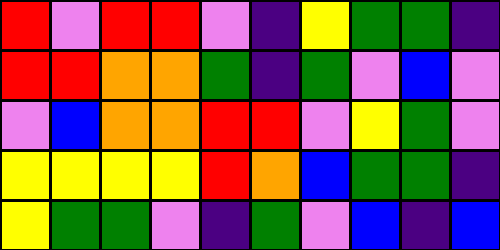[["red", "violet", "red", "red", "violet", "indigo", "yellow", "green", "green", "indigo"], ["red", "red", "orange", "orange", "green", "indigo", "green", "violet", "blue", "violet"], ["violet", "blue", "orange", "orange", "red", "red", "violet", "yellow", "green", "violet"], ["yellow", "yellow", "yellow", "yellow", "red", "orange", "blue", "green", "green", "indigo"], ["yellow", "green", "green", "violet", "indigo", "green", "violet", "blue", "indigo", "blue"]]